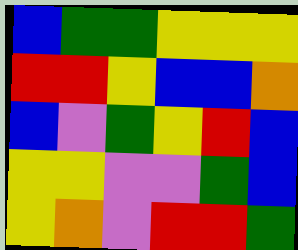[["blue", "green", "green", "yellow", "yellow", "yellow"], ["red", "red", "yellow", "blue", "blue", "orange"], ["blue", "violet", "green", "yellow", "red", "blue"], ["yellow", "yellow", "violet", "violet", "green", "blue"], ["yellow", "orange", "violet", "red", "red", "green"]]